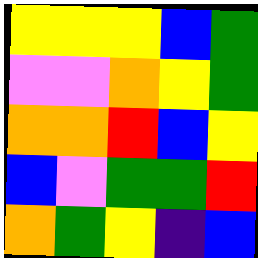[["yellow", "yellow", "yellow", "blue", "green"], ["violet", "violet", "orange", "yellow", "green"], ["orange", "orange", "red", "blue", "yellow"], ["blue", "violet", "green", "green", "red"], ["orange", "green", "yellow", "indigo", "blue"]]